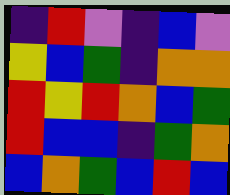[["indigo", "red", "violet", "indigo", "blue", "violet"], ["yellow", "blue", "green", "indigo", "orange", "orange"], ["red", "yellow", "red", "orange", "blue", "green"], ["red", "blue", "blue", "indigo", "green", "orange"], ["blue", "orange", "green", "blue", "red", "blue"]]